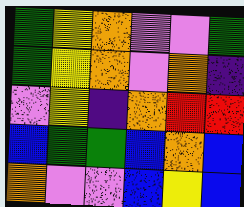[["green", "yellow", "orange", "violet", "violet", "green"], ["green", "yellow", "orange", "violet", "orange", "indigo"], ["violet", "yellow", "indigo", "orange", "red", "red"], ["blue", "green", "green", "blue", "orange", "blue"], ["orange", "violet", "violet", "blue", "yellow", "blue"]]